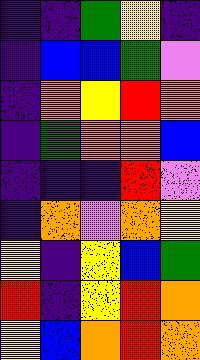[["indigo", "indigo", "green", "yellow", "indigo"], ["indigo", "blue", "blue", "green", "violet"], ["indigo", "orange", "yellow", "red", "orange"], ["indigo", "green", "orange", "orange", "blue"], ["indigo", "indigo", "indigo", "red", "violet"], ["indigo", "orange", "violet", "orange", "yellow"], ["yellow", "indigo", "yellow", "blue", "green"], ["red", "indigo", "yellow", "red", "orange"], ["yellow", "blue", "orange", "red", "orange"]]